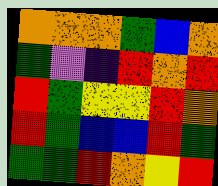[["orange", "orange", "orange", "green", "blue", "orange"], ["green", "violet", "indigo", "red", "orange", "red"], ["red", "green", "yellow", "yellow", "red", "orange"], ["red", "green", "blue", "blue", "red", "green"], ["green", "green", "red", "orange", "yellow", "red"]]